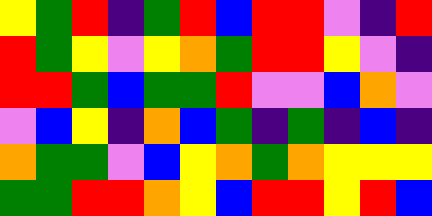[["yellow", "green", "red", "indigo", "green", "red", "blue", "red", "red", "violet", "indigo", "red"], ["red", "green", "yellow", "violet", "yellow", "orange", "green", "red", "red", "yellow", "violet", "indigo"], ["red", "red", "green", "blue", "green", "green", "red", "violet", "violet", "blue", "orange", "violet"], ["violet", "blue", "yellow", "indigo", "orange", "blue", "green", "indigo", "green", "indigo", "blue", "indigo"], ["orange", "green", "green", "violet", "blue", "yellow", "orange", "green", "orange", "yellow", "yellow", "yellow"], ["green", "green", "red", "red", "orange", "yellow", "blue", "red", "red", "yellow", "red", "blue"]]